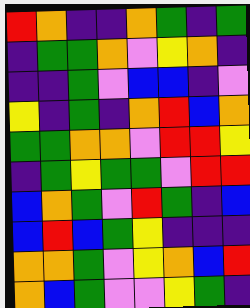[["red", "orange", "indigo", "indigo", "orange", "green", "indigo", "green"], ["indigo", "green", "green", "orange", "violet", "yellow", "orange", "indigo"], ["indigo", "indigo", "green", "violet", "blue", "blue", "indigo", "violet"], ["yellow", "indigo", "green", "indigo", "orange", "red", "blue", "orange"], ["green", "green", "orange", "orange", "violet", "red", "red", "yellow"], ["indigo", "green", "yellow", "green", "green", "violet", "red", "red"], ["blue", "orange", "green", "violet", "red", "green", "indigo", "blue"], ["blue", "red", "blue", "green", "yellow", "indigo", "indigo", "indigo"], ["orange", "orange", "green", "violet", "yellow", "orange", "blue", "red"], ["orange", "blue", "green", "violet", "violet", "yellow", "green", "indigo"]]